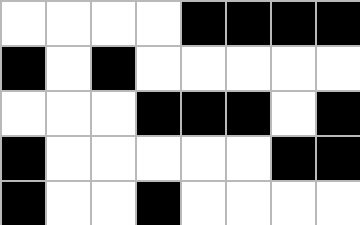[["white", "white", "white", "white", "black", "black", "black", "black"], ["black", "white", "black", "white", "white", "white", "white", "white"], ["white", "white", "white", "black", "black", "black", "white", "black"], ["black", "white", "white", "white", "white", "white", "black", "black"], ["black", "white", "white", "black", "white", "white", "white", "white"]]